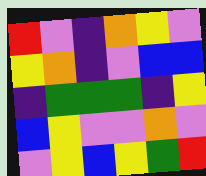[["red", "violet", "indigo", "orange", "yellow", "violet"], ["yellow", "orange", "indigo", "violet", "blue", "blue"], ["indigo", "green", "green", "green", "indigo", "yellow"], ["blue", "yellow", "violet", "violet", "orange", "violet"], ["violet", "yellow", "blue", "yellow", "green", "red"]]